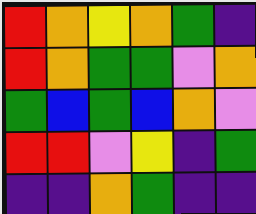[["red", "orange", "yellow", "orange", "green", "indigo"], ["red", "orange", "green", "green", "violet", "orange"], ["green", "blue", "green", "blue", "orange", "violet"], ["red", "red", "violet", "yellow", "indigo", "green"], ["indigo", "indigo", "orange", "green", "indigo", "indigo"]]